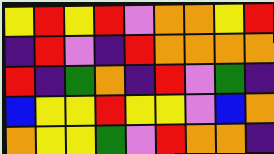[["yellow", "red", "yellow", "red", "violet", "orange", "orange", "yellow", "red"], ["indigo", "red", "violet", "indigo", "red", "orange", "orange", "orange", "orange"], ["red", "indigo", "green", "orange", "indigo", "red", "violet", "green", "indigo"], ["blue", "yellow", "yellow", "red", "yellow", "yellow", "violet", "blue", "orange"], ["orange", "yellow", "yellow", "green", "violet", "red", "orange", "orange", "indigo"]]